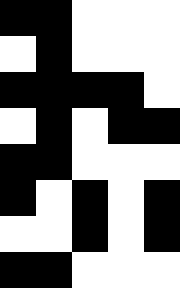[["black", "black", "white", "white", "white"], ["white", "black", "white", "white", "white"], ["black", "black", "black", "black", "white"], ["white", "black", "white", "black", "black"], ["black", "black", "white", "white", "white"], ["black", "white", "black", "white", "black"], ["white", "white", "black", "white", "black"], ["black", "black", "white", "white", "white"]]